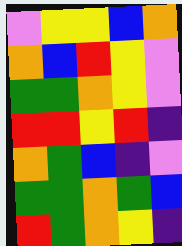[["violet", "yellow", "yellow", "blue", "orange"], ["orange", "blue", "red", "yellow", "violet"], ["green", "green", "orange", "yellow", "violet"], ["red", "red", "yellow", "red", "indigo"], ["orange", "green", "blue", "indigo", "violet"], ["green", "green", "orange", "green", "blue"], ["red", "green", "orange", "yellow", "indigo"]]